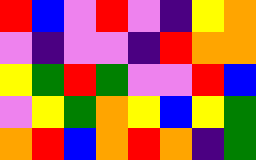[["red", "blue", "violet", "red", "violet", "indigo", "yellow", "orange"], ["violet", "indigo", "violet", "violet", "indigo", "red", "orange", "orange"], ["yellow", "green", "red", "green", "violet", "violet", "red", "blue"], ["violet", "yellow", "green", "orange", "yellow", "blue", "yellow", "green"], ["orange", "red", "blue", "orange", "red", "orange", "indigo", "green"]]